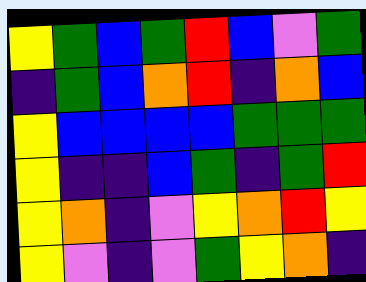[["yellow", "green", "blue", "green", "red", "blue", "violet", "green"], ["indigo", "green", "blue", "orange", "red", "indigo", "orange", "blue"], ["yellow", "blue", "blue", "blue", "blue", "green", "green", "green"], ["yellow", "indigo", "indigo", "blue", "green", "indigo", "green", "red"], ["yellow", "orange", "indigo", "violet", "yellow", "orange", "red", "yellow"], ["yellow", "violet", "indigo", "violet", "green", "yellow", "orange", "indigo"]]